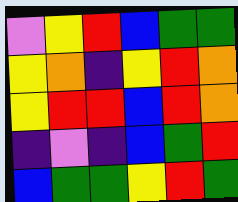[["violet", "yellow", "red", "blue", "green", "green"], ["yellow", "orange", "indigo", "yellow", "red", "orange"], ["yellow", "red", "red", "blue", "red", "orange"], ["indigo", "violet", "indigo", "blue", "green", "red"], ["blue", "green", "green", "yellow", "red", "green"]]